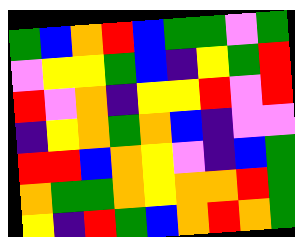[["green", "blue", "orange", "red", "blue", "green", "green", "violet", "green"], ["violet", "yellow", "yellow", "green", "blue", "indigo", "yellow", "green", "red"], ["red", "violet", "orange", "indigo", "yellow", "yellow", "red", "violet", "red"], ["indigo", "yellow", "orange", "green", "orange", "blue", "indigo", "violet", "violet"], ["red", "red", "blue", "orange", "yellow", "violet", "indigo", "blue", "green"], ["orange", "green", "green", "orange", "yellow", "orange", "orange", "red", "green"], ["yellow", "indigo", "red", "green", "blue", "orange", "red", "orange", "green"]]